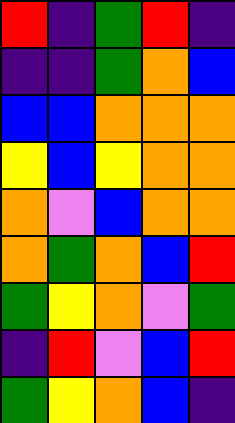[["red", "indigo", "green", "red", "indigo"], ["indigo", "indigo", "green", "orange", "blue"], ["blue", "blue", "orange", "orange", "orange"], ["yellow", "blue", "yellow", "orange", "orange"], ["orange", "violet", "blue", "orange", "orange"], ["orange", "green", "orange", "blue", "red"], ["green", "yellow", "orange", "violet", "green"], ["indigo", "red", "violet", "blue", "red"], ["green", "yellow", "orange", "blue", "indigo"]]